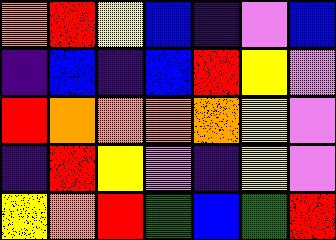[["orange", "red", "yellow", "blue", "indigo", "violet", "blue"], ["indigo", "blue", "indigo", "blue", "red", "yellow", "violet"], ["red", "orange", "orange", "orange", "orange", "yellow", "violet"], ["indigo", "red", "yellow", "violet", "indigo", "yellow", "violet"], ["yellow", "orange", "red", "green", "blue", "green", "red"]]